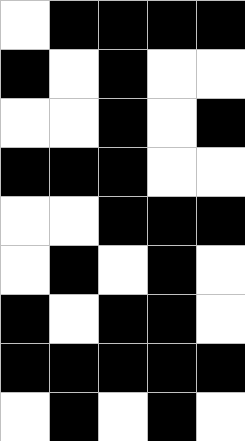[["white", "black", "black", "black", "black"], ["black", "white", "black", "white", "white"], ["white", "white", "black", "white", "black"], ["black", "black", "black", "white", "white"], ["white", "white", "black", "black", "black"], ["white", "black", "white", "black", "white"], ["black", "white", "black", "black", "white"], ["black", "black", "black", "black", "black"], ["white", "black", "white", "black", "white"]]